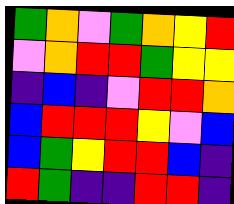[["green", "orange", "violet", "green", "orange", "yellow", "red"], ["violet", "orange", "red", "red", "green", "yellow", "yellow"], ["indigo", "blue", "indigo", "violet", "red", "red", "orange"], ["blue", "red", "red", "red", "yellow", "violet", "blue"], ["blue", "green", "yellow", "red", "red", "blue", "indigo"], ["red", "green", "indigo", "indigo", "red", "red", "indigo"]]